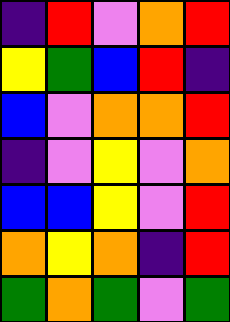[["indigo", "red", "violet", "orange", "red"], ["yellow", "green", "blue", "red", "indigo"], ["blue", "violet", "orange", "orange", "red"], ["indigo", "violet", "yellow", "violet", "orange"], ["blue", "blue", "yellow", "violet", "red"], ["orange", "yellow", "orange", "indigo", "red"], ["green", "orange", "green", "violet", "green"]]